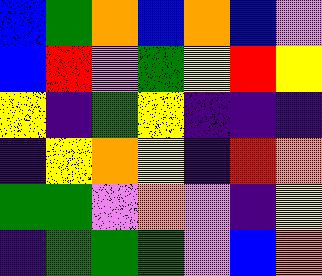[["blue", "green", "orange", "blue", "orange", "blue", "violet"], ["blue", "red", "violet", "green", "yellow", "red", "yellow"], ["yellow", "indigo", "green", "yellow", "indigo", "indigo", "indigo"], ["indigo", "yellow", "orange", "yellow", "indigo", "red", "orange"], ["green", "green", "violet", "orange", "violet", "indigo", "yellow"], ["indigo", "green", "green", "green", "violet", "blue", "orange"]]